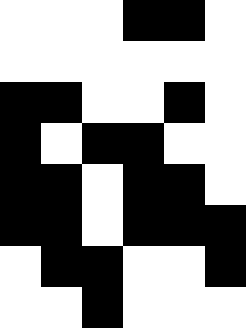[["white", "white", "white", "black", "black", "white"], ["white", "white", "white", "white", "white", "white"], ["black", "black", "white", "white", "black", "white"], ["black", "white", "black", "black", "white", "white"], ["black", "black", "white", "black", "black", "white"], ["black", "black", "white", "black", "black", "black"], ["white", "black", "black", "white", "white", "black"], ["white", "white", "black", "white", "white", "white"]]